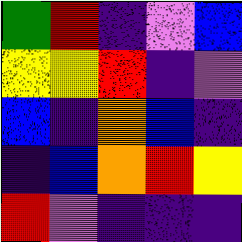[["green", "red", "indigo", "violet", "blue"], ["yellow", "yellow", "red", "indigo", "violet"], ["blue", "indigo", "orange", "blue", "indigo"], ["indigo", "blue", "orange", "red", "yellow"], ["red", "violet", "indigo", "indigo", "indigo"]]